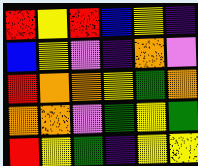[["red", "yellow", "red", "blue", "yellow", "indigo"], ["blue", "yellow", "violet", "indigo", "orange", "violet"], ["red", "orange", "orange", "yellow", "green", "orange"], ["orange", "orange", "violet", "green", "yellow", "green"], ["red", "yellow", "green", "indigo", "yellow", "yellow"]]